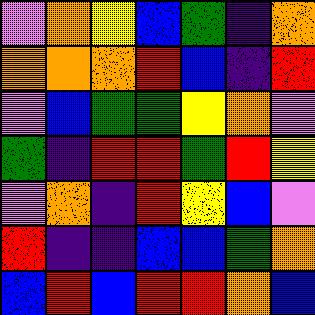[["violet", "orange", "yellow", "blue", "green", "indigo", "orange"], ["orange", "orange", "orange", "red", "blue", "indigo", "red"], ["violet", "blue", "green", "green", "yellow", "orange", "violet"], ["green", "indigo", "red", "red", "green", "red", "yellow"], ["violet", "orange", "indigo", "red", "yellow", "blue", "violet"], ["red", "indigo", "indigo", "blue", "blue", "green", "orange"], ["blue", "red", "blue", "red", "red", "orange", "blue"]]